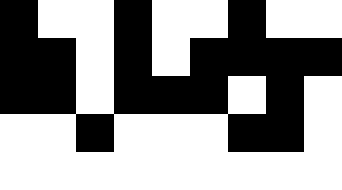[["black", "white", "white", "black", "white", "white", "black", "white", "white"], ["black", "black", "white", "black", "white", "black", "black", "black", "black"], ["black", "black", "white", "black", "black", "black", "white", "black", "white"], ["white", "white", "black", "white", "white", "white", "black", "black", "white"], ["white", "white", "white", "white", "white", "white", "white", "white", "white"]]